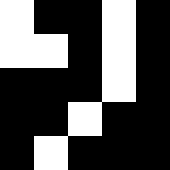[["white", "black", "black", "white", "black"], ["white", "white", "black", "white", "black"], ["black", "black", "black", "white", "black"], ["black", "black", "white", "black", "black"], ["black", "white", "black", "black", "black"]]